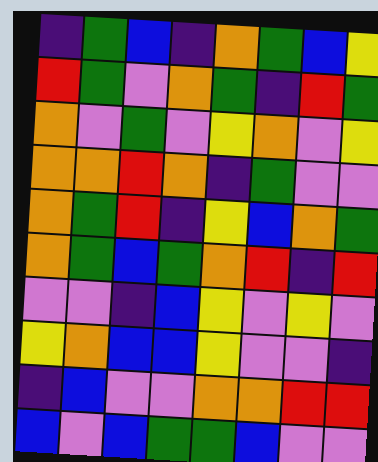[["indigo", "green", "blue", "indigo", "orange", "green", "blue", "yellow"], ["red", "green", "violet", "orange", "green", "indigo", "red", "green"], ["orange", "violet", "green", "violet", "yellow", "orange", "violet", "yellow"], ["orange", "orange", "red", "orange", "indigo", "green", "violet", "violet"], ["orange", "green", "red", "indigo", "yellow", "blue", "orange", "green"], ["orange", "green", "blue", "green", "orange", "red", "indigo", "red"], ["violet", "violet", "indigo", "blue", "yellow", "violet", "yellow", "violet"], ["yellow", "orange", "blue", "blue", "yellow", "violet", "violet", "indigo"], ["indigo", "blue", "violet", "violet", "orange", "orange", "red", "red"], ["blue", "violet", "blue", "green", "green", "blue", "violet", "violet"]]